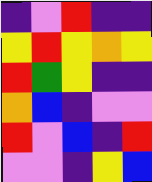[["indigo", "violet", "red", "indigo", "indigo"], ["yellow", "red", "yellow", "orange", "yellow"], ["red", "green", "yellow", "indigo", "indigo"], ["orange", "blue", "indigo", "violet", "violet"], ["red", "violet", "blue", "indigo", "red"], ["violet", "violet", "indigo", "yellow", "blue"]]